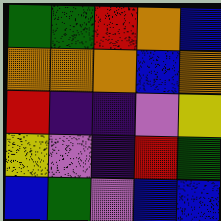[["green", "green", "red", "orange", "blue"], ["orange", "orange", "orange", "blue", "orange"], ["red", "indigo", "indigo", "violet", "yellow"], ["yellow", "violet", "indigo", "red", "green"], ["blue", "green", "violet", "blue", "blue"]]